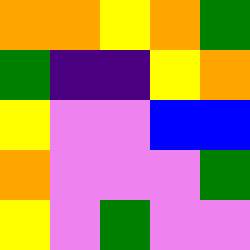[["orange", "orange", "yellow", "orange", "green"], ["green", "indigo", "indigo", "yellow", "orange"], ["yellow", "violet", "violet", "blue", "blue"], ["orange", "violet", "violet", "violet", "green"], ["yellow", "violet", "green", "violet", "violet"]]